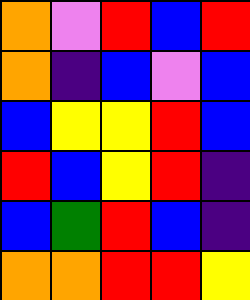[["orange", "violet", "red", "blue", "red"], ["orange", "indigo", "blue", "violet", "blue"], ["blue", "yellow", "yellow", "red", "blue"], ["red", "blue", "yellow", "red", "indigo"], ["blue", "green", "red", "blue", "indigo"], ["orange", "orange", "red", "red", "yellow"]]